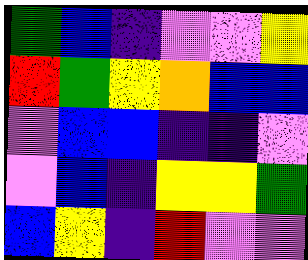[["green", "blue", "indigo", "violet", "violet", "yellow"], ["red", "green", "yellow", "orange", "blue", "blue"], ["violet", "blue", "blue", "indigo", "indigo", "violet"], ["violet", "blue", "indigo", "yellow", "yellow", "green"], ["blue", "yellow", "indigo", "red", "violet", "violet"]]